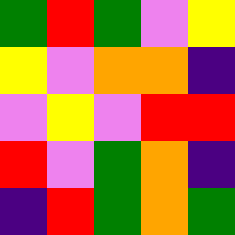[["green", "red", "green", "violet", "yellow"], ["yellow", "violet", "orange", "orange", "indigo"], ["violet", "yellow", "violet", "red", "red"], ["red", "violet", "green", "orange", "indigo"], ["indigo", "red", "green", "orange", "green"]]